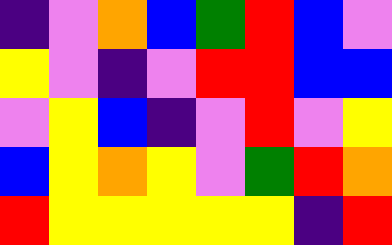[["indigo", "violet", "orange", "blue", "green", "red", "blue", "violet"], ["yellow", "violet", "indigo", "violet", "red", "red", "blue", "blue"], ["violet", "yellow", "blue", "indigo", "violet", "red", "violet", "yellow"], ["blue", "yellow", "orange", "yellow", "violet", "green", "red", "orange"], ["red", "yellow", "yellow", "yellow", "yellow", "yellow", "indigo", "red"]]